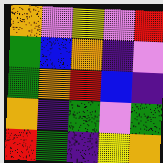[["orange", "violet", "yellow", "violet", "red"], ["green", "blue", "orange", "indigo", "violet"], ["green", "orange", "red", "blue", "indigo"], ["orange", "indigo", "green", "violet", "green"], ["red", "green", "indigo", "yellow", "orange"]]